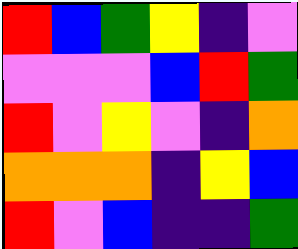[["red", "blue", "green", "yellow", "indigo", "violet"], ["violet", "violet", "violet", "blue", "red", "green"], ["red", "violet", "yellow", "violet", "indigo", "orange"], ["orange", "orange", "orange", "indigo", "yellow", "blue"], ["red", "violet", "blue", "indigo", "indigo", "green"]]